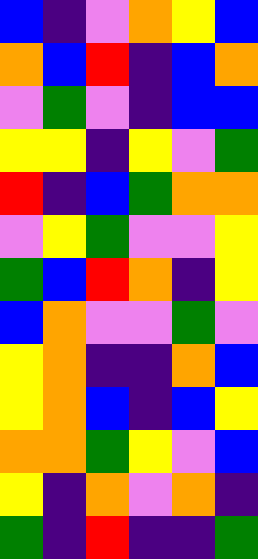[["blue", "indigo", "violet", "orange", "yellow", "blue"], ["orange", "blue", "red", "indigo", "blue", "orange"], ["violet", "green", "violet", "indigo", "blue", "blue"], ["yellow", "yellow", "indigo", "yellow", "violet", "green"], ["red", "indigo", "blue", "green", "orange", "orange"], ["violet", "yellow", "green", "violet", "violet", "yellow"], ["green", "blue", "red", "orange", "indigo", "yellow"], ["blue", "orange", "violet", "violet", "green", "violet"], ["yellow", "orange", "indigo", "indigo", "orange", "blue"], ["yellow", "orange", "blue", "indigo", "blue", "yellow"], ["orange", "orange", "green", "yellow", "violet", "blue"], ["yellow", "indigo", "orange", "violet", "orange", "indigo"], ["green", "indigo", "red", "indigo", "indigo", "green"]]